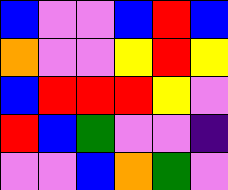[["blue", "violet", "violet", "blue", "red", "blue"], ["orange", "violet", "violet", "yellow", "red", "yellow"], ["blue", "red", "red", "red", "yellow", "violet"], ["red", "blue", "green", "violet", "violet", "indigo"], ["violet", "violet", "blue", "orange", "green", "violet"]]